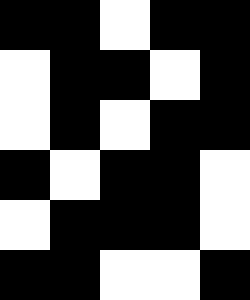[["black", "black", "white", "black", "black"], ["white", "black", "black", "white", "black"], ["white", "black", "white", "black", "black"], ["black", "white", "black", "black", "white"], ["white", "black", "black", "black", "white"], ["black", "black", "white", "white", "black"]]